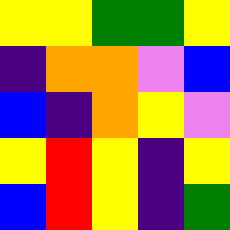[["yellow", "yellow", "green", "green", "yellow"], ["indigo", "orange", "orange", "violet", "blue"], ["blue", "indigo", "orange", "yellow", "violet"], ["yellow", "red", "yellow", "indigo", "yellow"], ["blue", "red", "yellow", "indigo", "green"]]